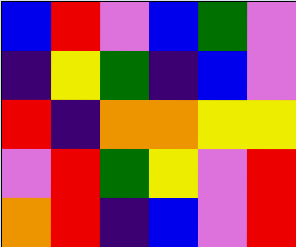[["blue", "red", "violet", "blue", "green", "violet"], ["indigo", "yellow", "green", "indigo", "blue", "violet"], ["red", "indigo", "orange", "orange", "yellow", "yellow"], ["violet", "red", "green", "yellow", "violet", "red"], ["orange", "red", "indigo", "blue", "violet", "red"]]